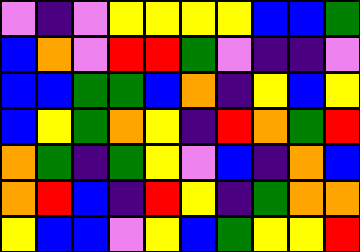[["violet", "indigo", "violet", "yellow", "yellow", "yellow", "yellow", "blue", "blue", "green"], ["blue", "orange", "violet", "red", "red", "green", "violet", "indigo", "indigo", "violet"], ["blue", "blue", "green", "green", "blue", "orange", "indigo", "yellow", "blue", "yellow"], ["blue", "yellow", "green", "orange", "yellow", "indigo", "red", "orange", "green", "red"], ["orange", "green", "indigo", "green", "yellow", "violet", "blue", "indigo", "orange", "blue"], ["orange", "red", "blue", "indigo", "red", "yellow", "indigo", "green", "orange", "orange"], ["yellow", "blue", "blue", "violet", "yellow", "blue", "green", "yellow", "yellow", "red"]]